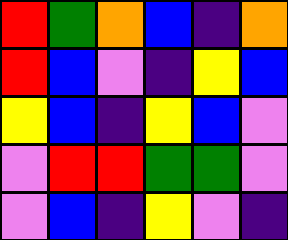[["red", "green", "orange", "blue", "indigo", "orange"], ["red", "blue", "violet", "indigo", "yellow", "blue"], ["yellow", "blue", "indigo", "yellow", "blue", "violet"], ["violet", "red", "red", "green", "green", "violet"], ["violet", "blue", "indigo", "yellow", "violet", "indigo"]]